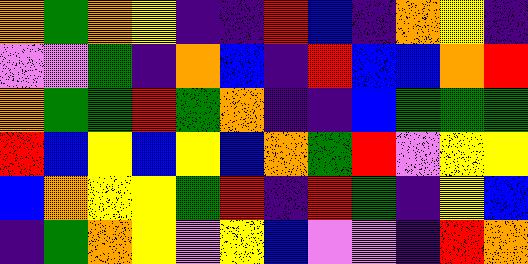[["orange", "green", "orange", "yellow", "indigo", "indigo", "red", "blue", "indigo", "orange", "yellow", "indigo"], ["violet", "violet", "green", "indigo", "orange", "blue", "indigo", "red", "blue", "blue", "orange", "red"], ["orange", "green", "green", "red", "green", "orange", "indigo", "indigo", "blue", "green", "green", "green"], ["red", "blue", "yellow", "blue", "yellow", "blue", "orange", "green", "red", "violet", "yellow", "yellow"], ["blue", "orange", "yellow", "yellow", "green", "red", "indigo", "red", "green", "indigo", "yellow", "blue"], ["indigo", "green", "orange", "yellow", "violet", "yellow", "blue", "violet", "violet", "indigo", "red", "orange"]]